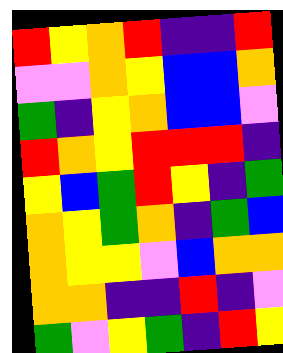[["red", "yellow", "orange", "red", "indigo", "indigo", "red"], ["violet", "violet", "orange", "yellow", "blue", "blue", "orange"], ["green", "indigo", "yellow", "orange", "blue", "blue", "violet"], ["red", "orange", "yellow", "red", "red", "red", "indigo"], ["yellow", "blue", "green", "red", "yellow", "indigo", "green"], ["orange", "yellow", "green", "orange", "indigo", "green", "blue"], ["orange", "yellow", "yellow", "violet", "blue", "orange", "orange"], ["orange", "orange", "indigo", "indigo", "red", "indigo", "violet"], ["green", "violet", "yellow", "green", "indigo", "red", "yellow"]]